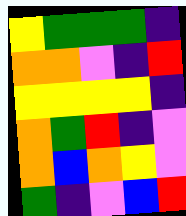[["yellow", "green", "green", "green", "indigo"], ["orange", "orange", "violet", "indigo", "red"], ["yellow", "yellow", "yellow", "yellow", "indigo"], ["orange", "green", "red", "indigo", "violet"], ["orange", "blue", "orange", "yellow", "violet"], ["green", "indigo", "violet", "blue", "red"]]